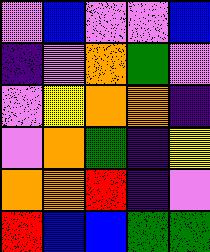[["violet", "blue", "violet", "violet", "blue"], ["indigo", "violet", "orange", "green", "violet"], ["violet", "yellow", "orange", "orange", "indigo"], ["violet", "orange", "green", "indigo", "yellow"], ["orange", "orange", "red", "indigo", "violet"], ["red", "blue", "blue", "green", "green"]]